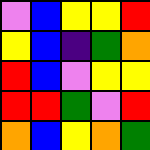[["violet", "blue", "yellow", "yellow", "red"], ["yellow", "blue", "indigo", "green", "orange"], ["red", "blue", "violet", "yellow", "yellow"], ["red", "red", "green", "violet", "red"], ["orange", "blue", "yellow", "orange", "green"]]